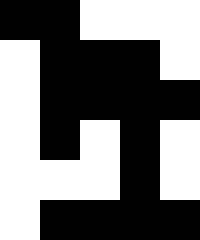[["black", "black", "white", "white", "white"], ["white", "black", "black", "black", "white"], ["white", "black", "black", "black", "black"], ["white", "black", "white", "black", "white"], ["white", "white", "white", "black", "white"], ["white", "black", "black", "black", "black"]]